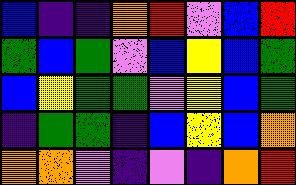[["blue", "indigo", "indigo", "orange", "red", "violet", "blue", "red"], ["green", "blue", "green", "violet", "blue", "yellow", "blue", "green"], ["blue", "yellow", "green", "green", "violet", "yellow", "blue", "green"], ["indigo", "green", "green", "indigo", "blue", "yellow", "blue", "orange"], ["orange", "orange", "violet", "indigo", "violet", "indigo", "orange", "red"]]